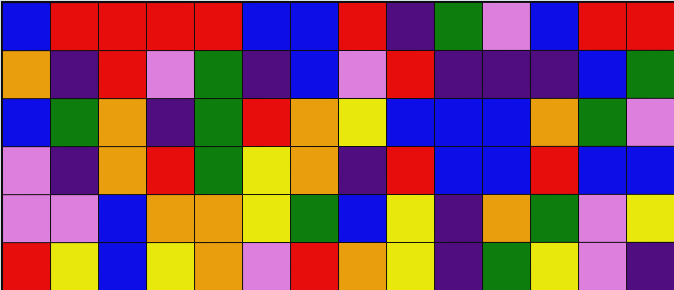[["blue", "red", "red", "red", "red", "blue", "blue", "red", "indigo", "green", "violet", "blue", "red", "red"], ["orange", "indigo", "red", "violet", "green", "indigo", "blue", "violet", "red", "indigo", "indigo", "indigo", "blue", "green"], ["blue", "green", "orange", "indigo", "green", "red", "orange", "yellow", "blue", "blue", "blue", "orange", "green", "violet"], ["violet", "indigo", "orange", "red", "green", "yellow", "orange", "indigo", "red", "blue", "blue", "red", "blue", "blue"], ["violet", "violet", "blue", "orange", "orange", "yellow", "green", "blue", "yellow", "indigo", "orange", "green", "violet", "yellow"], ["red", "yellow", "blue", "yellow", "orange", "violet", "red", "orange", "yellow", "indigo", "green", "yellow", "violet", "indigo"]]